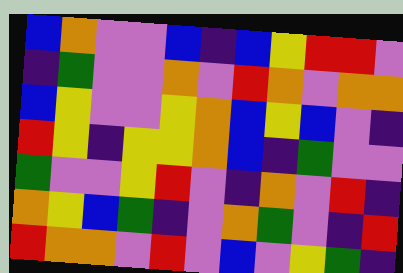[["blue", "orange", "violet", "violet", "blue", "indigo", "blue", "yellow", "red", "red", "violet"], ["indigo", "green", "violet", "violet", "orange", "violet", "red", "orange", "violet", "orange", "orange"], ["blue", "yellow", "violet", "violet", "yellow", "orange", "blue", "yellow", "blue", "violet", "indigo"], ["red", "yellow", "indigo", "yellow", "yellow", "orange", "blue", "indigo", "green", "violet", "violet"], ["green", "violet", "violet", "yellow", "red", "violet", "indigo", "orange", "violet", "red", "indigo"], ["orange", "yellow", "blue", "green", "indigo", "violet", "orange", "green", "violet", "indigo", "red"], ["red", "orange", "orange", "violet", "red", "violet", "blue", "violet", "yellow", "green", "indigo"]]